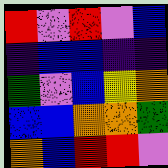[["red", "violet", "red", "violet", "blue"], ["indigo", "blue", "blue", "indigo", "indigo"], ["green", "violet", "blue", "yellow", "orange"], ["blue", "blue", "orange", "orange", "green"], ["orange", "blue", "red", "red", "violet"]]